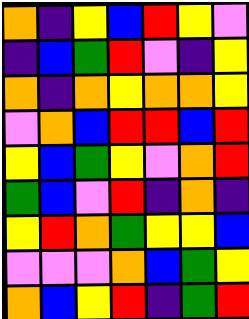[["orange", "indigo", "yellow", "blue", "red", "yellow", "violet"], ["indigo", "blue", "green", "red", "violet", "indigo", "yellow"], ["orange", "indigo", "orange", "yellow", "orange", "orange", "yellow"], ["violet", "orange", "blue", "red", "red", "blue", "red"], ["yellow", "blue", "green", "yellow", "violet", "orange", "red"], ["green", "blue", "violet", "red", "indigo", "orange", "indigo"], ["yellow", "red", "orange", "green", "yellow", "yellow", "blue"], ["violet", "violet", "violet", "orange", "blue", "green", "yellow"], ["orange", "blue", "yellow", "red", "indigo", "green", "red"]]